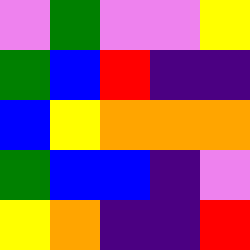[["violet", "green", "violet", "violet", "yellow"], ["green", "blue", "red", "indigo", "indigo"], ["blue", "yellow", "orange", "orange", "orange"], ["green", "blue", "blue", "indigo", "violet"], ["yellow", "orange", "indigo", "indigo", "red"]]